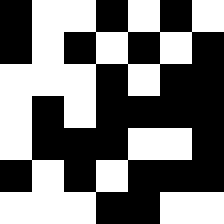[["black", "white", "white", "black", "white", "black", "white"], ["black", "white", "black", "white", "black", "white", "black"], ["white", "white", "white", "black", "white", "black", "black"], ["white", "black", "white", "black", "black", "black", "black"], ["white", "black", "black", "black", "white", "white", "black"], ["black", "white", "black", "white", "black", "black", "black"], ["white", "white", "white", "black", "black", "white", "white"]]